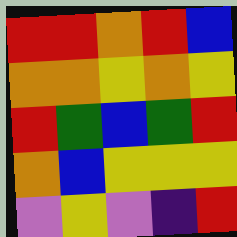[["red", "red", "orange", "red", "blue"], ["orange", "orange", "yellow", "orange", "yellow"], ["red", "green", "blue", "green", "red"], ["orange", "blue", "yellow", "yellow", "yellow"], ["violet", "yellow", "violet", "indigo", "red"]]